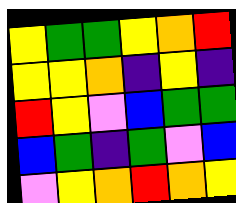[["yellow", "green", "green", "yellow", "orange", "red"], ["yellow", "yellow", "orange", "indigo", "yellow", "indigo"], ["red", "yellow", "violet", "blue", "green", "green"], ["blue", "green", "indigo", "green", "violet", "blue"], ["violet", "yellow", "orange", "red", "orange", "yellow"]]